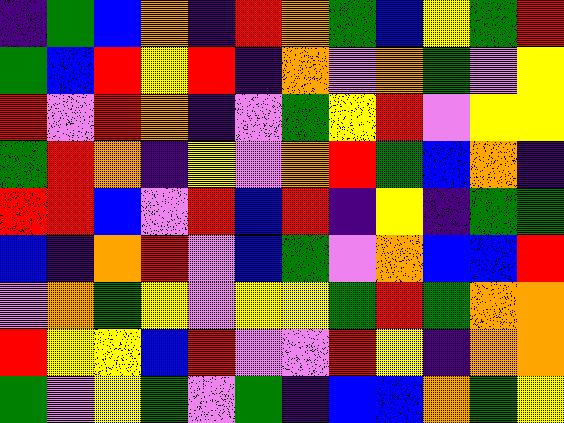[["indigo", "green", "blue", "orange", "indigo", "red", "orange", "green", "blue", "yellow", "green", "red"], ["green", "blue", "red", "yellow", "red", "indigo", "orange", "violet", "orange", "green", "violet", "yellow"], ["red", "violet", "red", "orange", "indigo", "violet", "green", "yellow", "red", "violet", "yellow", "yellow"], ["green", "red", "orange", "indigo", "yellow", "violet", "orange", "red", "green", "blue", "orange", "indigo"], ["red", "red", "blue", "violet", "red", "blue", "red", "indigo", "yellow", "indigo", "green", "green"], ["blue", "indigo", "orange", "red", "violet", "blue", "green", "violet", "orange", "blue", "blue", "red"], ["violet", "orange", "green", "yellow", "violet", "yellow", "yellow", "green", "red", "green", "orange", "orange"], ["red", "yellow", "yellow", "blue", "red", "violet", "violet", "red", "yellow", "indigo", "orange", "orange"], ["green", "violet", "yellow", "green", "violet", "green", "indigo", "blue", "blue", "orange", "green", "yellow"]]